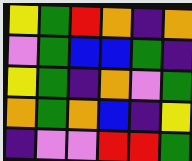[["yellow", "green", "red", "orange", "indigo", "orange"], ["violet", "green", "blue", "blue", "green", "indigo"], ["yellow", "green", "indigo", "orange", "violet", "green"], ["orange", "green", "orange", "blue", "indigo", "yellow"], ["indigo", "violet", "violet", "red", "red", "green"]]